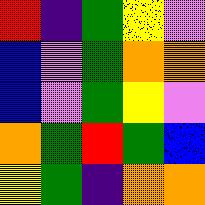[["red", "indigo", "green", "yellow", "violet"], ["blue", "violet", "green", "orange", "orange"], ["blue", "violet", "green", "yellow", "violet"], ["orange", "green", "red", "green", "blue"], ["yellow", "green", "indigo", "orange", "orange"]]